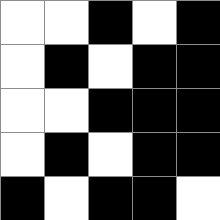[["white", "white", "black", "white", "black"], ["white", "black", "white", "black", "black"], ["white", "white", "black", "black", "black"], ["white", "black", "white", "black", "black"], ["black", "white", "black", "black", "white"]]